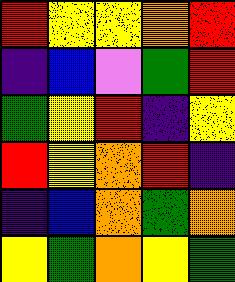[["red", "yellow", "yellow", "orange", "red"], ["indigo", "blue", "violet", "green", "red"], ["green", "yellow", "red", "indigo", "yellow"], ["red", "yellow", "orange", "red", "indigo"], ["indigo", "blue", "orange", "green", "orange"], ["yellow", "green", "orange", "yellow", "green"]]